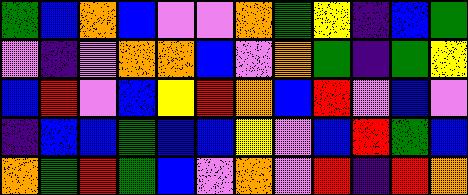[["green", "blue", "orange", "blue", "violet", "violet", "orange", "green", "yellow", "indigo", "blue", "green"], ["violet", "indigo", "violet", "orange", "orange", "blue", "violet", "orange", "green", "indigo", "green", "yellow"], ["blue", "red", "violet", "blue", "yellow", "red", "orange", "blue", "red", "violet", "blue", "violet"], ["indigo", "blue", "blue", "green", "blue", "blue", "yellow", "violet", "blue", "red", "green", "blue"], ["orange", "green", "red", "green", "blue", "violet", "orange", "violet", "red", "indigo", "red", "orange"]]